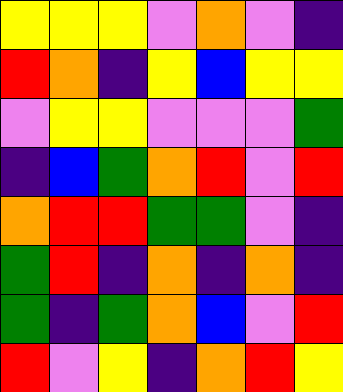[["yellow", "yellow", "yellow", "violet", "orange", "violet", "indigo"], ["red", "orange", "indigo", "yellow", "blue", "yellow", "yellow"], ["violet", "yellow", "yellow", "violet", "violet", "violet", "green"], ["indigo", "blue", "green", "orange", "red", "violet", "red"], ["orange", "red", "red", "green", "green", "violet", "indigo"], ["green", "red", "indigo", "orange", "indigo", "orange", "indigo"], ["green", "indigo", "green", "orange", "blue", "violet", "red"], ["red", "violet", "yellow", "indigo", "orange", "red", "yellow"]]